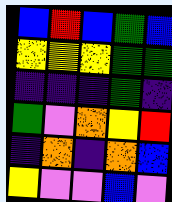[["blue", "red", "blue", "green", "blue"], ["yellow", "yellow", "yellow", "green", "green"], ["indigo", "indigo", "indigo", "green", "indigo"], ["green", "violet", "orange", "yellow", "red"], ["indigo", "orange", "indigo", "orange", "blue"], ["yellow", "violet", "violet", "blue", "violet"]]